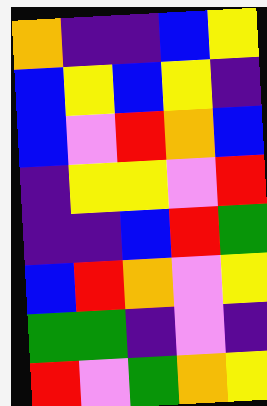[["orange", "indigo", "indigo", "blue", "yellow"], ["blue", "yellow", "blue", "yellow", "indigo"], ["blue", "violet", "red", "orange", "blue"], ["indigo", "yellow", "yellow", "violet", "red"], ["indigo", "indigo", "blue", "red", "green"], ["blue", "red", "orange", "violet", "yellow"], ["green", "green", "indigo", "violet", "indigo"], ["red", "violet", "green", "orange", "yellow"]]